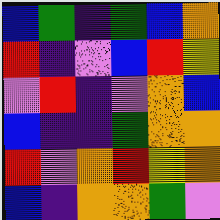[["blue", "green", "indigo", "green", "blue", "orange"], ["red", "indigo", "violet", "blue", "red", "yellow"], ["violet", "red", "indigo", "violet", "orange", "blue"], ["blue", "indigo", "indigo", "green", "orange", "orange"], ["red", "violet", "orange", "red", "yellow", "orange"], ["blue", "indigo", "orange", "orange", "green", "violet"]]